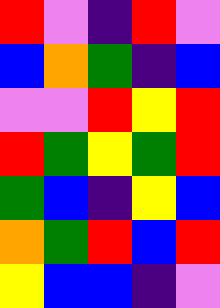[["red", "violet", "indigo", "red", "violet"], ["blue", "orange", "green", "indigo", "blue"], ["violet", "violet", "red", "yellow", "red"], ["red", "green", "yellow", "green", "red"], ["green", "blue", "indigo", "yellow", "blue"], ["orange", "green", "red", "blue", "red"], ["yellow", "blue", "blue", "indigo", "violet"]]